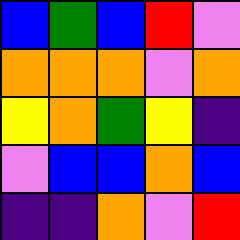[["blue", "green", "blue", "red", "violet"], ["orange", "orange", "orange", "violet", "orange"], ["yellow", "orange", "green", "yellow", "indigo"], ["violet", "blue", "blue", "orange", "blue"], ["indigo", "indigo", "orange", "violet", "red"]]